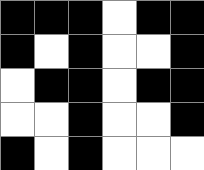[["black", "black", "black", "white", "black", "black"], ["black", "white", "black", "white", "white", "black"], ["white", "black", "black", "white", "black", "black"], ["white", "white", "black", "white", "white", "black"], ["black", "white", "black", "white", "white", "white"]]